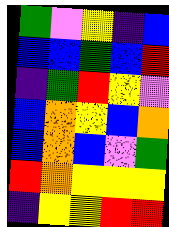[["green", "violet", "yellow", "indigo", "blue"], ["blue", "blue", "green", "blue", "red"], ["indigo", "green", "red", "yellow", "violet"], ["blue", "orange", "yellow", "blue", "orange"], ["blue", "orange", "blue", "violet", "green"], ["red", "orange", "yellow", "yellow", "yellow"], ["indigo", "yellow", "yellow", "red", "red"]]